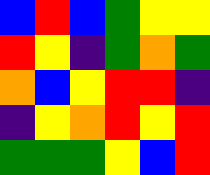[["blue", "red", "blue", "green", "yellow", "yellow"], ["red", "yellow", "indigo", "green", "orange", "green"], ["orange", "blue", "yellow", "red", "red", "indigo"], ["indigo", "yellow", "orange", "red", "yellow", "red"], ["green", "green", "green", "yellow", "blue", "red"]]